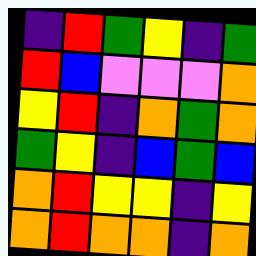[["indigo", "red", "green", "yellow", "indigo", "green"], ["red", "blue", "violet", "violet", "violet", "orange"], ["yellow", "red", "indigo", "orange", "green", "orange"], ["green", "yellow", "indigo", "blue", "green", "blue"], ["orange", "red", "yellow", "yellow", "indigo", "yellow"], ["orange", "red", "orange", "orange", "indigo", "orange"]]